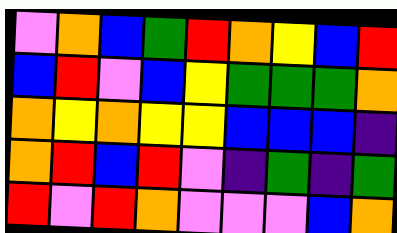[["violet", "orange", "blue", "green", "red", "orange", "yellow", "blue", "red"], ["blue", "red", "violet", "blue", "yellow", "green", "green", "green", "orange"], ["orange", "yellow", "orange", "yellow", "yellow", "blue", "blue", "blue", "indigo"], ["orange", "red", "blue", "red", "violet", "indigo", "green", "indigo", "green"], ["red", "violet", "red", "orange", "violet", "violet", "violet", "blue", "orange"]]